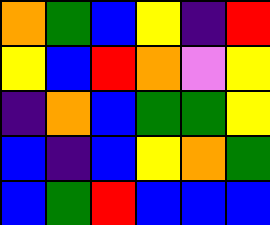[["orange", "green", "blue", "yellow", "indigo", "red"], ["yellow", "blue", "red", "orange", "violet", "yellow"], ["indigo", "orange", "blue", "green", "green", "yellow"], ["blue", "indigo", "blue", "yellow", "orange", "green"], ["blue", "green", "red", "blue", "blue", "blue"]]